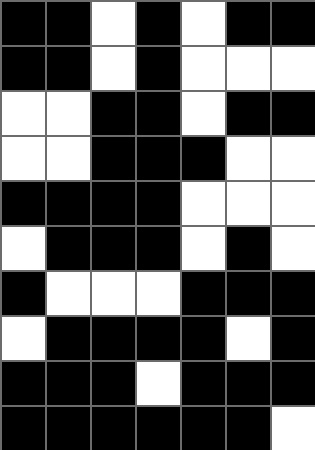[["black", "black", "white", "black", "white", "black", "black"], ["black", "black", "white", "black", "white", "white", "white"], ["white", "white", "black", "black", "white", "black", "black"], ["white", "white", "black", "black", "black", "white", "white"], ["black", "black", "black", "black", "white", "white", "white"], ["white", "black", "black", "black", "white", "black", "white"], ["black", "white", "white", "white", "black", "black", "black"], ["white", "black", "black", "black", "black", "white", "black"], ["black", "black", "black", "white", "black", "black", "black"], ["black", "black", "black", "black", "black", "black", "white"]]